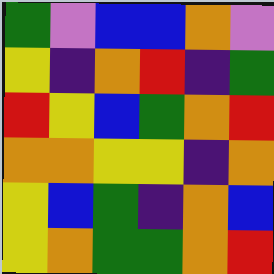[["green", "violet", "blue", "blue", "orange", "violet"], ["yellow", "indigo", "orange", "red", "indigo", "green"], ["red", "yellow", "blue", "green", "orange", "red"], ["orange", "orange", "yellow", "yellow", "indigo", "orange"], ["yellow", "blue", "green", "indigo", "orange", "blue"], ["yellow", "orange", "green", "green", "orange", "red"]]